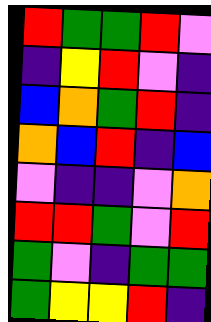[["red", "green", "green", "red", "violet"], ["indigo", "yellow", "red", "violet", "indigo"], ["blue", "orange", "green", "red", "indigo"], ["orange", "blue", "red", "indigo", "blue"], ["violet", "indigo", "indigo", "violet", "orange"], ["red", "red", "green", "violet", "red"], ["green", "violet", "indigo", "green", "green"], ["green", "yellow", "yellow", "red", "indigo"]]